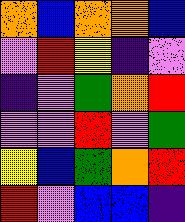[["orange", "blue", "orange", "orange", "blue"], ["violet", "red", "yellow", "indigo", "violet"], ["indigo", "violet", "green", "orange", "red"], ["violet", "violet", "red", "violet", "green"], ["yellow", "blue", "green", "orange", "red"], ["red", "violet", "blue", "blue", "indigo"]]